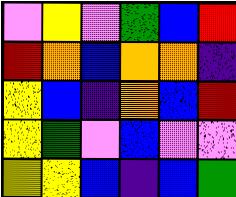[["violet", "yellow", "violet", "green", "blue", "red"], ["red", "orange", "blue", "orange", "orange", "indigo"], ["yellow", "blue", "indigo", "orange", "blue", "red"], ["yellow", "green", "violet", "blue", "violet", "violet"], ["yellow", "yellow", "blue", "indigo", "blue", "green"]]